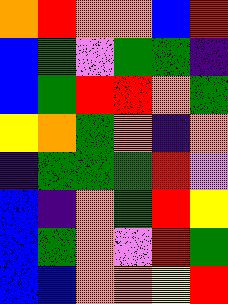[["orange", "red", "orange", "orange", "blue", "red"], ["blue", "green", "violet", "green", "green", "indigo"], ["blue", "green", "red", "red", "orange", "green"], ["yellow", "orange", "green", "orange", "indigo", "orange"], ["indigo", "green", "green", "green", "red", "violet"], ["blue", "indigo", "orange", "green", "red", "yellow"], ["blue", "green", "orange", "violet", "red", "green"], ["blue", "blue", "orange", "orange", "yellow", "red"]]